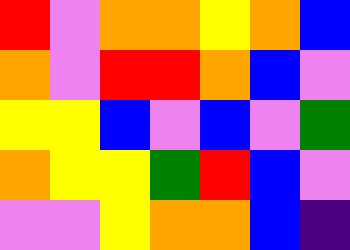[["red", "violet", "orange", "orange", "yellow", "orange", "blue"], ["orange", "violet", "red", "red", "orange", "blue", "violet"], ["yellow", "yellow", "blue", "violet", "blue", "violet", "green"], ["orange", "yellow", "yellow", "green", "red", "blue", "violet"], ["violet", "violet", "yellow", "orange", "orange", "blue", "indigo"]]